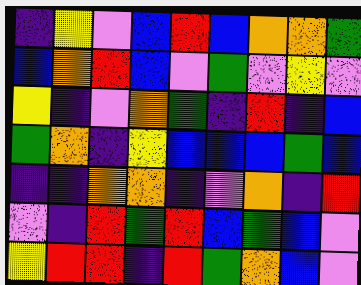[["indigo", "yellow", "violet", "blue", "red", "blue", "orange", "orange", "green"], ["blue", "orange", "red", "blue", "violet", "green", "violet", "yellow", "violet"], ["yellow", "indigo", "violet", "orange", "green", "indigo", "red", "indigo", "blue"], ["green", "orange", "indigo", "yellow", "blue", "blue", "blue", "green", "blue"], ["indigo", "indigo", "orange", "orange", "indigo", "violet", "orange", "indigo", "red"], ["violet", "indigo", "red", "green", "red", "blue", "green", "blue", "violet"], ["yellow", "red", "red", "indigo", "red", "green", "orange", "blue", "violet"]]